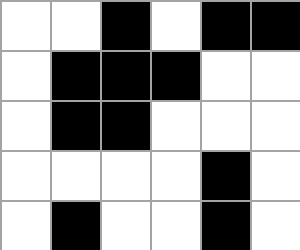[["white", "white", "black", "white", "black", "black"], ["white", "black", "black", "black", "white", "white"], ["white", "black", "black", "white", "white", "white"], ["white", "white", "white", "white", "black", "white"], ["white", "black", "white", "white", "black", "white"]]